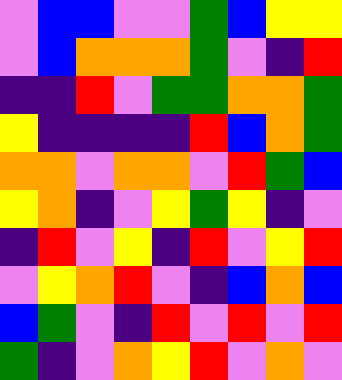[["violet", "blue", "blue", "violet", "violet", "green", "blue", "yellow", "yellow"], ["violet", "blue", "orange", "orange", "orange", "green", "violet", "indigo", "red"], ["indigo", "indigo", "red", "violet", "green", "green", "orange", "orange", "green"], ["yellow", "indigo", "indigo", "indigo", "indigo", "red", "blue", "orange", "green"], ["orange", "orange", "violet", "orange", "orange", "violet", "red", "green", "blue"], ["yellow", "orange", "indigo", "violet", "yellow", "green", "yellow", "indigo", "violet"], ["indigo", "red", "violet", "yellow", "indigo", "red", "violet", "yellow", "red"], ["violet", "yellow", "orange", "red", "violet", "indigo", "blue", "orange", "blue"], ["blue", "green", "violet", "indigo", "red", "violet", "red", "violet", "red"], ["green", "indigo", "violet", "orange", "yellow", "red", "violet", "orange", "violet"]]